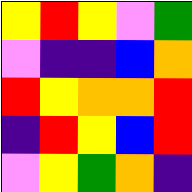[["yellow", "red", "yellow", "violet", "green"], ["violet", "indigo", "indigo", "blue", "orange"], ["red", "yellow", "orange", "orange", "red"], ["indigo", "red", "yellow", "blue", "red"], ["violet", "yellow", "green", "orange", "indigo"]]